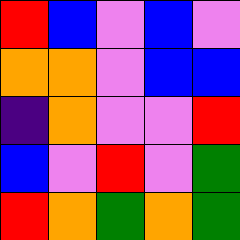[["red", "blue", "violet", "blue", "violet"], ["orange", "orange", "violet", "blue", "blue"], ["indigo", "orange", "violet", "violet", "red"], ["blue", "violet", "red", "violet", "green"], ["red", "orange", "green", "orange", "green"]]